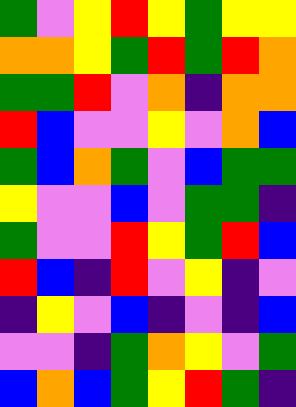[["green", "violet", "yellow", "red", "yellow", "green", "yellow", "yellow"], ["orange", "orange", "yellow", "green", "red", "green", "red", "orange"], ["green", "green", "red", "violet", "orange", "indigo", "orange", "orange"], ["red", "blue", "violet", "violet", "yellow", "violet", "orange", "blue"], ["green", "blue", "orange", "green", "violet", "blue", "green", "green"], ["yellow", "violet", "violet", "blue", "violet", "green", "green", "indigo"], ["green", "violet", "violet", "red", "yellow", "green", "red", "blue"], ["red", "blue", "indigo", "red", "violet", "yellow", "indigo", "violet"], ["indigo", "yellow", "violet", "blue", "indigo", "violet", "indigo", "blue"], ["violet", "violet", "indigo", "green", "orange", "yellow", "violet", "green"], ["blue", "orange", "blue", "green", "yellow", "red", "green", "indigo"]]